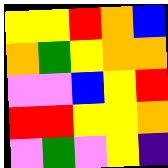[["yellow", "yellow", "red", "orange", "blue"], ["orange", "green", "yellow", "orange", "orange"], ["violet", "violet", "blue", "yellow", "red"], ["red", "red", "yellow", "yellow", "orange"], ["violet", "green", "violet", "yellow", "indigo"]]